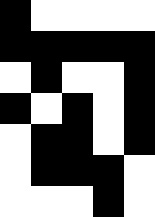[["black", "white", "white", "white", "white"], ["black", "black", "black", "black", "black"], ["white", "black", "white", "white", "black"], ["black", "white", "black", "white", "black"], ["white", "black", "black", "white", "black"], ["white", "black", "black", "black", "white"], ["white", "white", "white", "black", "white"]]